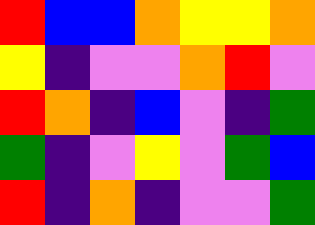[["red", "blue", "blue", "orange", "yellow", "yellow", "orange"], ["yellow", "indigo", "violet", "violet", "orange", "red", "violet"], ["red", "orange", "indigo", "blue", "violet", "indigo", "green"], ["green", "indigo", "violet", "yellow", "violet", "green", "blue"], ["red", "indigo", "orange", "indigo", "violet", "violet", "green"]]